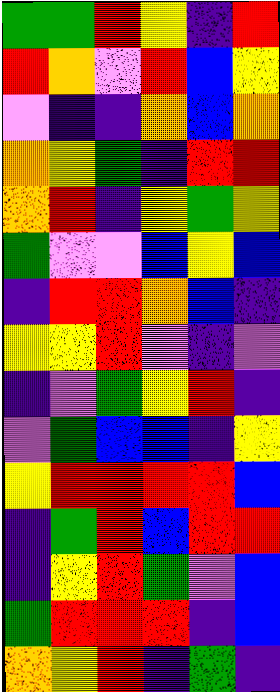[["green", "green", "red", "yellow", "indigo", "red"], ["red", "orange", "violet", "red", "blue", "yellow"], ["violet", "indigo", "indigo", "orange", "blue", "orange"], ["orange", "yellow", "green", "indigo", "red", "red"], ["orange", "red", "indigo", "yellow", "green", "yellow"], ["green", "violet", "violet", "blue", "yellow", "blue"], ["indigo", "red", "red", "orange", "blue", "indigo"], ["yellow", "yellow", "red", "violet", "indigo", "violet"], ["indigo", "violet", "green", "yellow", "red", "indigo"], ["violet", "green", "blue", "blue", "indigo", "yellow"], ["yellow", "red", "red", "red", "red", "blue"], ["indigo", "green", "red", "blue", "red", "red"], ["indigo", "yellow", "red", "green", "violet", "blue"], ["green", "red", "red", "red", "indigo", "blue"], ["orange", "yellow", "red", "indigo", "green", "indigo"]]